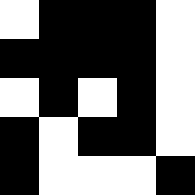[["white", "black", "black", "black", "white"], ["black", "black", "black", "black", "white"], ["white", "black", "white", "black", "white"], ["black", "white", "black", "black", "white"], ["black", "white", "white", "white", "black"]]